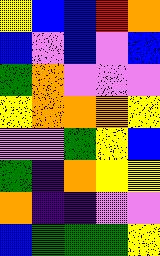[["yellow", "blue", "blue", "red", "orange"], ["blue", "violet", "blue", "violet", "blue"], ["green", "orange", "violet", "violet", "violet"], ["yellow", "orange", "orange", "orange", "yellow"], ["violet", "violet", "green", "yellow", "blue"], ["green", "indigo", "orange", "yellow", "yellow"], ["orange", "indigo", "indigo", "violet", "violet"], ["blue", "green", "green", "green", "yellow"]]